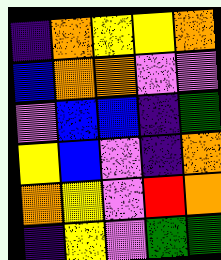[["indigo", "orange", "yellow", "yellow", "orange"], ["blue", "orange", "orange", "violet", "violet"], ["violet", "blue", "blue", "indigo", "green"], ["yellow", "blue", "violet", "indigo", "orange"], ["orange", "yellow", "violet", "red", "orange"], ["indigo", "yellow", "violet", "green", "green"]]